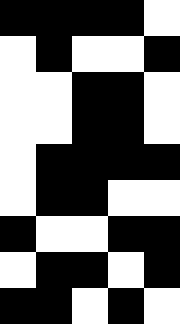[["black", "black", "black", "black", "white"], ["white", "black", "white", "white", "black"], ["white", "white", "black", "black", "white"], ["white", "white", "black", "black", "white"], ["white", "black", "black", "black", "black"], ["white", "black", "black", "white", "white"], ["black", "white", "white", "black", "black"], ["white", "black", "black", "white", "black"], ["black", "black", "white", "black", "white"]]